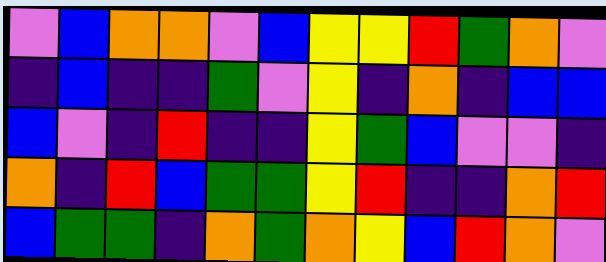[["violet", "blue", "orange", "orange", "violet", "blue", "yellow", "yellow", "red", "green", "orange", "violet"], ["indigo", "blue", "indigo", "indigo", "green", "violet", "yellow", "indigo", "orange", "indigo", "blue", "blue"], ["blue", "violet", "indigo", "red", "indigo", "indigo", "yellow", "green", "blue", "violet", "violet", "indigo"], ["orange", "indigo", "red", "blue", "green", "green", "yellow", "red", "indigo", "indigo", "orange", "red"], ["blue", "green", "green", "indigo", "orange", "green", "orange", "yellow", "blue", "red", "orange", "violet"]]